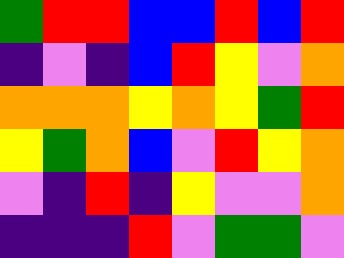[["green", "red", "red", "blue", "blue", "red", "blue", "red"], ["indigo", "violet", "indigo", "blue", "red", "yellow", "violet", "orange"], ["orange", "orange", "orange", "yellow", "orange", "yellow", "green", "red"], ["yellow", "green", "orange", "blue", "violet", "red", "yellow", "orange"], ["violet", "indigo", "red", "indigo", "yellow", "violet", "violet", "orange"], ["indigo", "indigo", "indigo", "red", "violet", "green", "green", "violet"]]